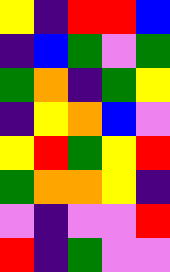[["yellow", "indigo", "red", "red", "blue"], ["indigo", "blue", "green", "violet", "green"], ["green", "orange", "indigo", "green", "yellow"], ["indigo", "yellow", "orange", "blue", "violet"], ["yellow", "red", "green", "yellow", "red"], ["green", "orange", "orange", "yellow", "indigo"], ["violet", "indigo", "violet", "violet", "red"], ["red", "indigo", "green", "violet", "violet"]]